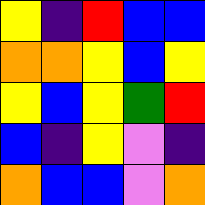[["yellow", "indigo", "red", "blue", "blue"], ["orange", "orange", "yellow", "blue", "yellow"], ["yellow", "blue", "yellow", "green", "red"], ["blue", "indigo", "yellow", "violet", "indigo"], ["orange", "blue", "blue", "violet", "orange"]]